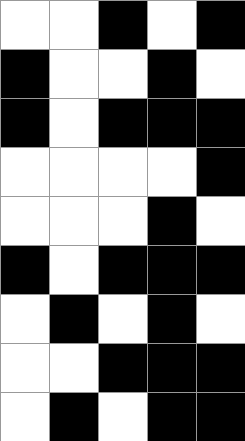[["white", "white", "black", "white", "black"], ["black", "white", "white", "black", "white"], ["black", "white", "black", "black", "black"], ["white", "white", "white", "white", "black"], ["white", "white", "white", "black", "white"], ["black", "white", "black", "black", "black"], ["white", "black", "white", "black", "white"], ["white", "white", "black", "black", "black"], ["white", "black", "white", "black", "black"]]